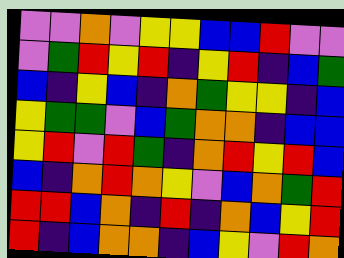[["violet", "violet", "orange", "violet", "yellow", "yellow", "blue", "blue", "red", "violet", "violet"], ["violet", "green", "red", "yellow", "red", "indigo", "yellow", "red", "indigo", "blue", "green"], ["blue", "indigo", "yellow", "blue", "indigo", "orange", "green", "yellow", "yellow", "indigo", "blue"], ["yellow", "green", "green", "violet", "blue", "green", "orange", "orange", "indigo", "blue", "blue"], ["yellow", "red", "violet", "red", "green", "indigo", "orange", "red", "yellow", "red", "blue"], ["blue", "indigo", "orange", "red", "orange", "yellow", "violet", "blue", "orange", "green", "red"], ["red", "red", "blue", "orange", "indigo", "red", "indigo", "orange", "blue", "yellow", "red"], ["red", "indigo", "blue", "orange", "orange", "indigo", "blue", "yellow", "violet", "red", "orange"]]